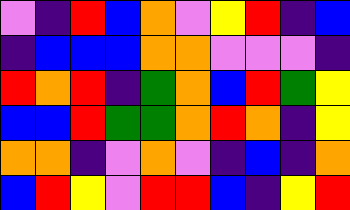[["violet", "indigo", "red", "blue", "orange", "violet", "yellow", "red", "indigo", "blue"], ["indigo", "blue", "blue", "blue", "orange", "orange", "violet", "violet", "violet", "indigo"], ["red", "orange", "red", "indigo", "green", "orange", "blue", "red", "green", "yellow"], ["blue", "blue", "red", "green", "green", "orange", "red", "orange", "indigo", "yellow"], ["orange", "orange", "indigo", "violet", "orange", "violet", "indigo", "blue", "indigo", "orange"], ["blue", "red", "yellow", "violet", "red", "red", "blue", "indigo", "yellow", "red"]]